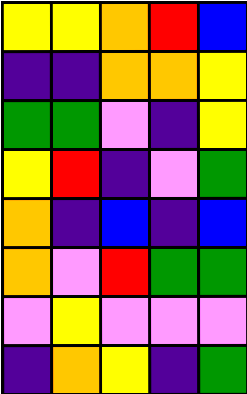[["yellow", "yellow", "orange", "red", "blue"], ["indigo", "indigo", "orange", "orange", "yellow"], ["green", "green", "violet", "indigo", "yellow"], ["yellow", "red", "indigo", "violet", "green"], ["orange", "indigo", "blue", "indigo", "blue"], ["orange", "violet", "red", "green", "green"], ["violet", "yellow", "violet", "violet", "violet"], ["indigo", "orange", "yellow", "indigo", "green"]]